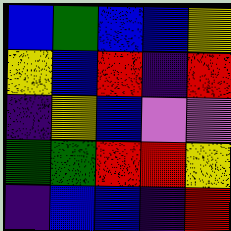[["blue", "green", "blue", "blue", "yellow"], ["yellow", "blue", "red", "indigo", "red"], ["indigo", "yellow", "blue", "violet", "violet"], ["green", "green", "red", "red", "yellow"], ["indigo", "blue", "blue", "indigo", "red"]]